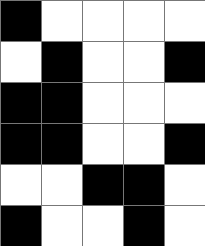[["black", "white", "white", "white", "white"], ["white", "black", "white", "white", "black"], ["black", "black", "white", "white", "white"], ["black", "black", "white", "white", "black"], ["white", "white", "black", "black", "white"], ["black", "white", "white", "black", "white"]]